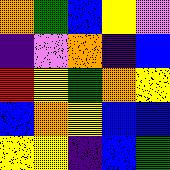[["orange", "green", "blue", "yellow", "violet"], ["indigo", "violet", "orange", "indigo", "blue"], ["red", "yellow", "green", "orange", "yellow"], ["blue", "orange", "yellow", "blue", "blue"], ["yellow", "yellow", "indigo", "blue", "green"]]